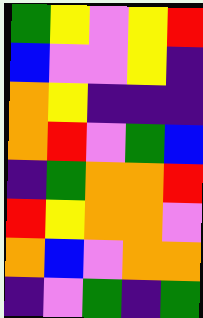[["green", "yellow", "violet", "yellow", "red"], ["blue", "violet", "violet", "yellow", "indigo"], ["orange", "yellow", "indigo", "indigo", "indigo"], ["orange", "red", "violet", "green", "blue"], ["indigo", "green", "orange", "orange", "red"], ["red", "yellow", "orange", "orange", "violet"], ["orange", "blue", "violet", "orange", "orange"], ["indigo", "violet", "green", "indigo", "green"]]